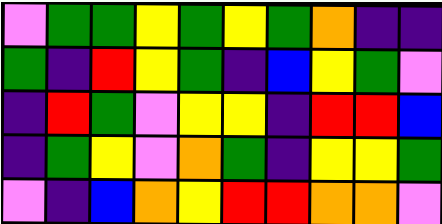[["violet", "green", "green", "yellow", "green", "yellow", "green", "orange", "indigo", "indigo"], ["green", "indigo", "red", "yellow", "green", "indigo", "blue", "yellow", "green", "violet"], ["indigo", "red", "green", "violet", "yellow", "yellow", "indigo", "red", "red", "blue"], ["indigo", "green", "yellow", "violet", "orange", "green", "indigo", "yellow", "yellow", "green"], ["violet", "indigo", "blue", "orange", "yellow", "red", "red", "orange", "orange", "violet"]]